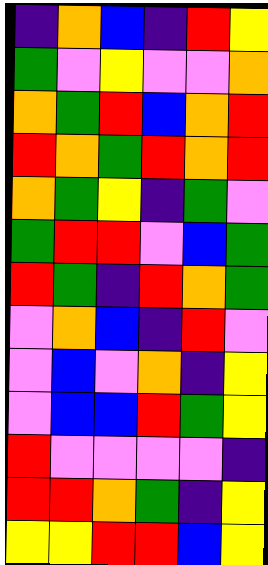[["indigo", "orange", "blue", "indigo", "red", "yellow"], ["green", "violet", "yellow", "violet", "violet", "orange"], ["orange", "green", "red", "blue", "orange", "red"], ["red", "orange", "green", "red", "orange", "red"], ["orange", "green", "yellow", "indigo", "green", "violet"], ["green", "red", "red", "violet", "blue", "green"], ["red", "green", "indigo", "red", "orange", "green"], ["violet", "orange", "blue", "indigo", "red", "violet"], ["violet", "blue", "violet", "orange", "indigo", "yellow"], ["violet", "blue", "blue", "red", "green", "yellow"], ["red", "violet", "violet", "violet", "violet", "indigo"], ["red", "red", "orange", "green", "indigo", "yellow"], ["yellow", "yellow", "red", "red", "blue", "yellow"]]